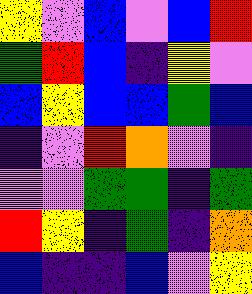[["yellow", "violet", "blue", "violet", "blue", "red"], ["green", "red", "blue", "indigo", "yellow", "violet"], ["blue", "yellow", "blue", "blue", "green", "blue"], ["indigo", "violet", "red", "orange", "violet", "indigo"], ["violet", "violet", "green", "green", "indigo", "green"], ["red", "yellow", "indigo", "green", "indigo", "orange"], ["blue", "indigo", "indigo", "blue", "violet", "yellow"]]